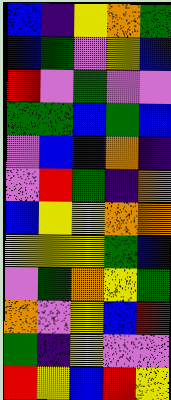[["blue", "indigo", "yellow", "orange", "green"], ["blue", "green", "violet", "yellow", "blue"], ["red", "violet", "green", "violet", "violet"], ["green", "green", "blue", "green", "blue"], ["violet", "blue", "indigo", "orange", "indigo"], ["violet", "red", "green", "indigo", "orange"], ["blue", "yellow", "yellow", "orange", "orange"], ["yellow", "yellow", "yellow", "green", "blue"], ["violet", "green", "orange", "yellow", "green"], ["orange", "violet", "yellow", "blue", "red"], ["green", "indigo", "yellow", "violet", "violet"], ["red", "yellow", "blue", "red", "yellow"]]